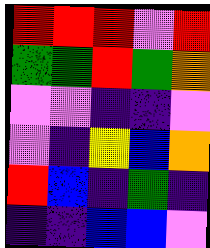[["red", "red", "red", "violet", "red"], ["green", "green", "red", "green", "orange"], ["violet", "violet", "indigo", "indigo", "violet"], ["violet", "indigo", "yellow", "blue", "orange"], ["red", "blue", "indigo", "green", "indigo"], ["indigo", "indigo", "blue", "blue", "violet"]]